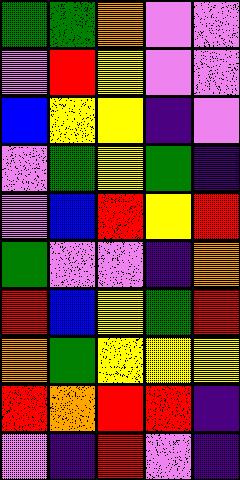[["green", "green", "orange", "violet", "violet"], ["violet", "red", "yellow", "violet", "violet"], ["blue", "yellow", "yellow", "indigo", "violet"], ["violet", "green", "yellow", "green", "indigo"], ["violet", "blue", "red", "yellow", "red"], ["green", "violet", "violet", "indigo", "orange"], ["red", "blue", "yellow", "green", "red"], ["orange", "green", "yellow", "yellow", "yellow"], ["red", "orange", "red", "red", "indigo"], ["violet", "indigo", "red", "violet", "indigo"]]